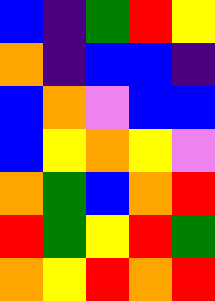[["blue", "indigo", "green", "red", "yellow"], ["orange", "indigo", "blue", "blue", "indigo"], ["blue", "orange", "violet", "blue", "blue"], ["blue", "yellow", "orange", "yellow", "violet"], ["orange", "green", "blue", "orange", "red"], ["red", "green", "yellow", "red", "green"], ["orange", "yellow", "red", "orange", "red"]]